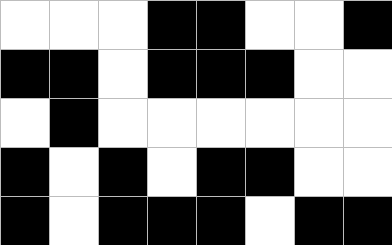[["white", "white", "white", "black", "black", "white", "white", "black"], ["black", "black", "white", "black", "black", "black", "white", "white"], ["white", "black", "white", "white", "white", "white", "white", "white"], ["black", "white", "black", "white", "black", "black", "white", "white"], ["black", "white", "black", "black", "black", "white", "black", "black"]]